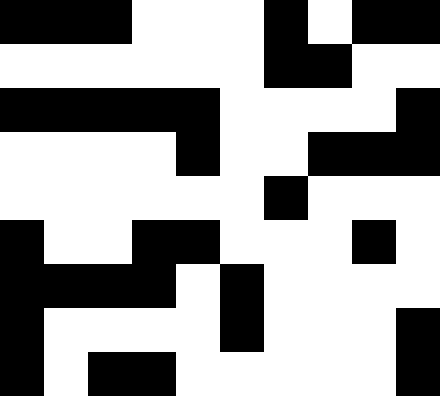[["black", "black", "black", "white", "white", "white", "black", "white", "black", "black"], ["white", "white", "white", "white", "white", "white", "black", "black", "white", "white"], ["black", "black", "black", "black", "black", "white", "white", "white", "white", "black"], ["white", "white", "white", "white", "black", "white", "white", "black", "black", "black"], ["white", "white", "white", "white", "white", "white", "black", "white", "white", "white"], ["black", "white", "white", "black", "black", "white", "white", "white", "black", "white"], ["black", "black", "black", "black", "white", "black", "white", "white", "white", "white"], ["black", "white", "white", "white", "white", "black", "white", "white", "white", "black"], ["black", "white", "black", "black", "white", "white", "white", "white", "white", "black"]]